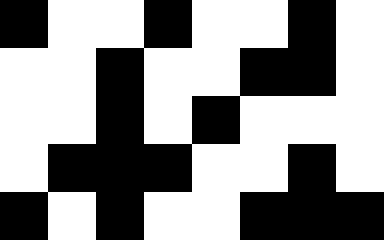[["black", "white", "white", "black", "white", "white", "black", "white"], ["white", "white", "black", "white", "white", "black", "black", "white"], ["white", "white", "black", "white", "black", "white", "white", "white"], ["white", "black", "black", "black", "white", "white", "black", "white"], ["black", "white", "black", "white", "white", "black", "black", "black"]]